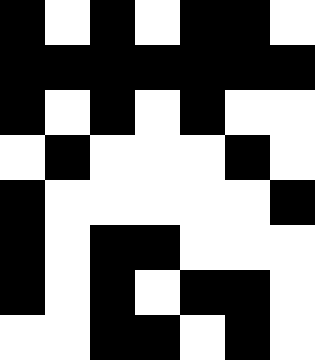[["black", "white", "black", "white", "black", "black", "white"], ["black", "black", "black", "black", "black", "black", "black"], ["black", "white", "black", "white", "black", "white", "white"], ["white", "black", "white", "white", "white", "black", "white"], ["black", "white", "white", "white", "white", "white", "black"], ["black", "white", "black", "black", "white", "white", "white"], ["black", "white", "black", "white", "black", "black", "white"], ["white", "white", "black", "black", "white", "black", "white"]]